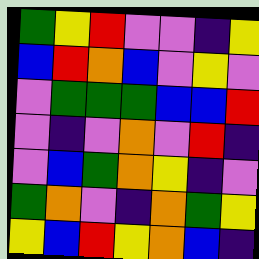[["green", "yellow", "red", "violet", "violet", "indigo", "yellow"], ["blue", "red", "orange", "blue", "violet", "yellow", "violet"], ["violet", "green", "green", "green", "blue", "blue", "red"], ["violet", "indigo", "violet", "orange", "violet", "red", "indigo"], ["violet", "blue", "green", "orange", "yellow", "indigo", "violet"], ["green", "orange", "violet", "indigo", "orange", "green", "yellow"], ["yellow", "blue", "red", "yellow", "orange", "blue", "indigo"]]